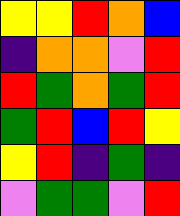[["yellow", "yellow", "red", "orange", "blue"], ["indigo", "orange", "orange", "violet", "red"], ["red", "green", "orange", "green", "red"], ["green", "red", "blue", "red", "yellow"], ["yellow", "red", "indigo", "green", "indigo"], ["violet", "green", "green", "violet", "red"]]